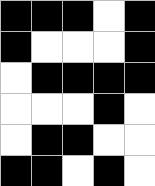[["black", "black", "black", "white", "black"], ["black", "white", "white", "white", "black"], ["white", "black", "black", "black", "black"], ["white", "white", "white", "black", "white"], ["white", "black", "black", "white", "white"], ["black", "black", "white", "black", "white"]]